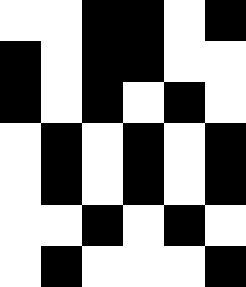[["white", "white", "black", "black", "white", "black"], ["black", "white", "black", "black", "white", "white"], ["black", "white", "black", "white", "black", "white"], ["white", "black", "white", "black", "white", "black"], ["white", "black", "white", "black", "white", "black"], ["white", "white", "black", "white", "black", "white"], ["white", "black", "white", "white", "white", "black"]]